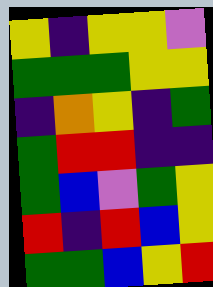[["yellow", "indigo", "yellow", "yellow", "violet"], ["green", "green", "green", "yellow", "yellow"], ["indigo", "orange", "yellow", "indigo", "green"], ["green", "red", "red", "indigo", "indigo"], ["green", "blue", "violet", "green", "yellow"], ["red", "indigo", "red", "blue", "yellow"], ["green", "green", "blue", "yellow", "red"]]